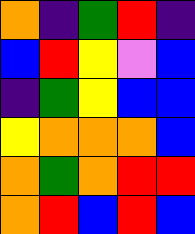[["orange", "indigo", "green", "red", "indigo"], ["blue", "red", "yellow", "violet", "blue"], ["indigo", "green", "yellow", "blue", "blue"], ["yellow", "orange", "orange", "orange", "blue"], ["orange", "green", "orange", "red", "red"], ["orange", "red", "blue", "red", "blue"]]